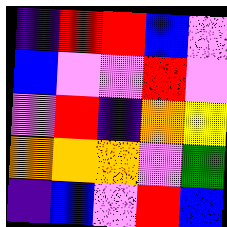[["indigo", "red", "red", "blue", "violet"], ["blue", "violet", "violet", "red", "violet"], ["violet", "red", "indigo", "orange", "yellow"], ["orange", "orange", "orange", "violet", "green"], ["indigo", "blue", "violet", "red", "blue"]]